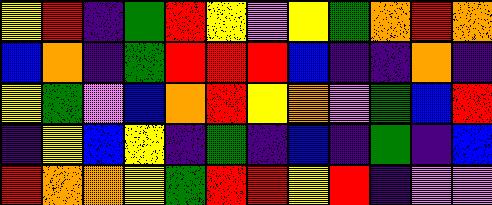[["yellow", "red", "indigo", "green", "red", "yellow", "violet", "yellow", "green", "orange", "red", "orange"], ["blue", "orange", "indigo", "green", "red", "red", "red", "blue", "indigo", "indigo", "orange", "indigo"], ["yellow", "green", "violet", "blue", "orange", "red", "yellow", "orange", "violet", "green", "blue", "red"], ["indigo", "yellow", "blue", "yellow", "indigo", "green", "indigo", "blue", "indigo", "green", "indigo", "blue"], ["red", "orange", "orange", "yellow", "green", "red", "red", "yellow", "red", "indigo", "violet", "violet"]]